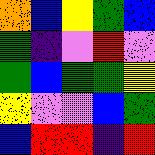[["orange", "blue", "yellow", "green", "blue"], ["green", "indigo", "violet", "red", "violet"], ["green", "blue", "green", "green", "yellow"], ["yellow", "violet", "violet", "blue", "green"], ["blue", "red", "red", "indigo", "red"]]